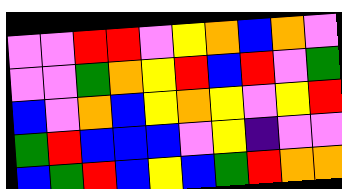[["violet", "violet", "red", "red", "violet", "yellow", "orange", "blue", "orange", "violet"], ["violet", "violet", "green", "orange", "yellow", "red", "blue", "red", "violet", "green"], ["blue", "violet", "orange", "blue", "yellow", "orange", "yellow", "violet", "yellow", "red"], ["green", "red", "blue", "blue", "blue", "violet", "yellow", "indigo", "violet", "violet"], ["blue", "green", "red", "blue", "yellow", "blue", "green", "red", "orange", "orange"]]